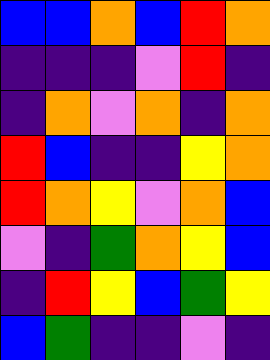[["blue", "blue", "orange", "blue", "red", "orange"], ["indigo", "indigo", "indigo", "violet", "red", "indigo"], ["indigo", "orange", "violet", "orange", "indigo", "orange"], ["red", "blue", "indigo", "indigo", "yellow", "orange"], ["red", "orange", "yellow", "violet", "orange", "blue"], ["violet", "indigo", "green", "orange", "yellow", "blue"], ["indigo", "red", "yellow", "blue", "green", "yellow"], ["blue", "green", "indigo", "indigo", "violet", "indigo"]]